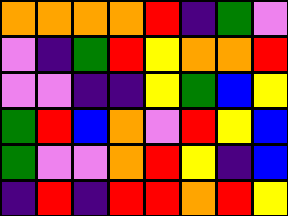[["orange", "orange", "orange", "orange", "red", "indigo", "green", "violet"], ["violet", "indigo", "green", "red", "yellow", "orange", "orange", "red"], ["violet", "violet", "indigo", "indigo", "yellow", "green", "blue", "yellow"], ["green", "red", "blue", "orange", "violet", "red", "yellow", "blue"], ["green", "violet", "violet", "orange", "red", "yellow", "indigo", "blue"], ["indigo", "red", "indigo", "red", "red", "orange", "red", "yellow"]]